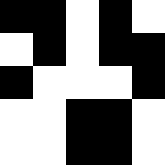[["black", "black", "white", "black", "white"], ["white", "black", "white", "black", "black"], ["black", "white", "white", "white", "black"], ["white", "white", "black", "black", "white"], ["white", "white", "black", "black", "white"]]